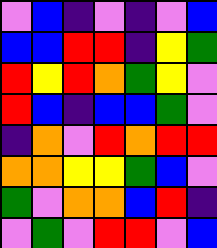[["violet", "blue", "indigo", "violet", "indigo", "violet", "blue"], ["blue", "blue", "red", "red", "indigo", "yellow", "green"], ["red", "yellow", "red", "orange", "green", "yellow", "violet"], ["red", "blue", "indigo", "blue", "blue", "green", "violet"], ["indigo", "orange", "violet", "red", "orange", "red", "red"], ["orange", "orange", "yellow", "yellow", "green", "blue", "violet"], ["green", "violet", "orange", "orange", "blue", "red", "indigo"], ["violet", "green", "violet", "red", "red", "violet", "blue"]]